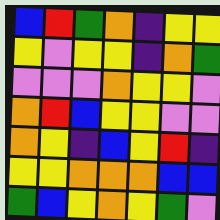[["blue", "red", "green", "orange", "indigo", "yellow", "yellow"], ["yellow", "violet", "yellow", "yellow", "indigo", "orange", "green"], ["violet", "violet", "violet", "orange", "yellow", "yellow", "violet"], ["orange", "red", "blue", "yellow", "yellow", "violet", "violet"], ["orange", "yellow", "indigo", "blue", "yellow", "red", "indigo"], ["yellow", "yellow", "orange", "orange", "orange", "blue", "blue"], ["green", "blue", "yellow", "orange", "yellow", "green", "violet"]]